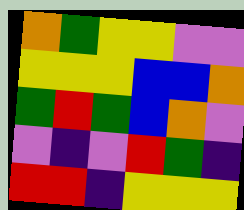[["orange", "green", "yellow", "yellow", "violet", "violet"], ["yellow", "yellow", "yellow", "blue", "blue", "orange"], ["green", "red", "green", "blue", "orange", "violet"], ["violet", "indigo", "violet", "red", "green", "indigo"], ["red", "red", "indigo", "yellow", "yellow", "yellow"]]